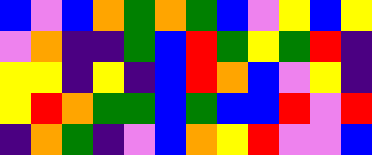[["blue", "violet", "blue", "orange", "green", "orange", "green", "blue", "violet", "yellow", "blue", "yellow"], ["violet", "orange", "indigo", "indigo", "green", "blue", "red", "green", "yellow", "green", "red", "indigo"], ["yellow", "yellow", "indigo", "yellow", "indigo", "blue", "red", "orange", "blue", "violet", "yellow", "indigo"], ["yellow", "red", "orange", "green", "green", "blue", "green", "blue", "blue", "red", "violet", "red"], ["indigo", "orange", "green", "indigo", "violet", "blue", "orange", "yellow", "red", "violet", "violet", "blue"]]